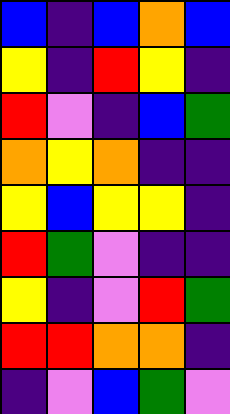[["blue", "indigo", "blue", "orange", "blue"], ["yellow", "indigo", "red", "yellow", "indigo"], ["red", "violet", "indigo", "blue", "green"], ["orange", "yellow", "orange", "indigo", "indigo"], ["yellow", "blue", "yellow", "yellow", "indigo"], ["red", "green", "violet", "indigo", "indigo"], ["yellow", "indigo", "violet", "red", "green"], ["red", "red", "orange", "orange", "indigo"], ["indigo", "violet", "blue", "green", "violet"]]